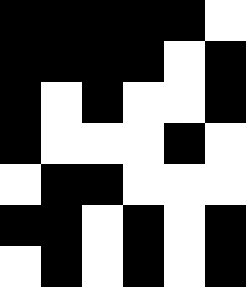[["black", "black", "black", "black", "black", "white"], ["black", "black", "black", "black", "white", "black"], ["black", "white", "black", "white", "white", "black"], ["black", "white", "white", "white", "black", "white"], ["white", "black", "black", "white", "white", "white"], ["black", "black", "white", "black", "white", "black"], ["white", "black", "white", "black", "white", "black"]]